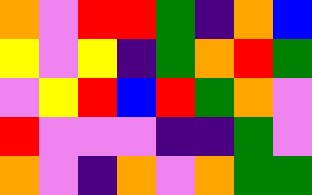[["orange", "violet", "red", "red", "green", "indigo", "orange", "blue"], ["yellow", "violet", "yellow", "indigo", "green", "orange", "red", "green"], ["violet", "yellow", "red", "blue", "red", "green", "orange", "violet"], ["red", "violet", "violet", "violet", "indigo", "indigo", "green", "violet"], ["orange", "violet", "indigo", "orange", "violet", "orange", "green", "green"]]